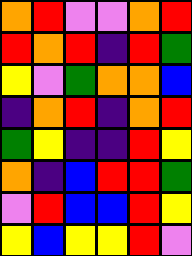[["orange", "red", "violet", "violet", "orange", "red"], ["red", "orange", "red", "indigo", "red", "green"], ["yellow", "violet", "green", "orange", "orange", "blue"], ["indigo", "orange", "red", "indigo", "orange", "red"], ["green", "yellow", "indigo", "indigo", "red", "yellow"], ["orange", "indigo", "blue", "red", "red", "green"], ["violet", "red", "blue", "blue", "red", "yellow"], ["yellow", "blue", "yellow", "yellow", "red", "violet"]]